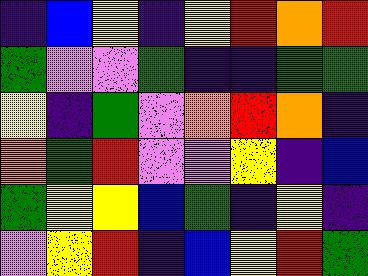[["indigo", "blue", "yellow", "indigo", "yellow", "red", "orange", "red"], ["green", "violet", "violet", "green", "indigo", "indigo", "green", "green"], ["yellow", "indigo", "green", "violet", "orange", "red", "orange", "indigo"], ["orange", "green", "red", "violet", "violet", "yellow", "indigo", "blue"], ["green", "yellow", "yellow", "blue", "green", "indigo", "yellow", "indigo"], ["violet", "yellow", "red", "indigo", "blue", "yellow", "red", "green"]]